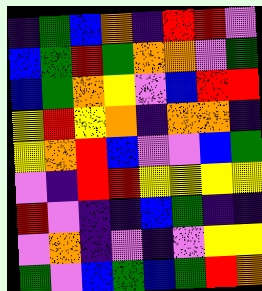[["indigo", "green", "blue", "orange", "indigo", "red", "red", "violet"], ["blue", "green", "red", "green", "orange", "orange", "violet", "green"], ["blue", "green", "orange", "yellow", "violet", "blue", "red", "red"], ["yellow", "red", "yellow", "orange", "indigo", "orange", "orange", "indigo"], ["yellow", "orange", "red", "blue", "violet", "violet", "blue", "green"], ["violet", "indigo", "red", "red", "yellow", "yellow", "yellow", "yellow"], ["red", "violet", "indigo", "indigo", "blue", "green", "indigo", "indigo"], ["violet", "orange", "indigo", "violet", "indigo", "violet", "yellow", "yellow"], ["green", "violet", "blue", "green", "blue", "green", "red", "orange"]]